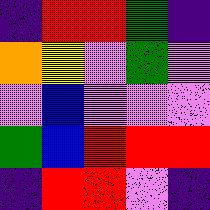[["indigo", "red", "red", "green", "indigo"], ["orange", "yellow", "violet", "green", "violet"], ["violet", "blue", "violet", "violet", "violet"], ["green", "blue", "red", "red", "red"], ["indigo", "red", "red", "violet", "indigo"]]